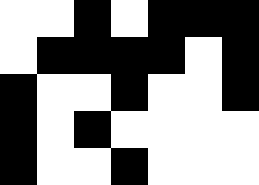[["white", "white", "black", "white", "black", "black", "black"], ["white", "black", "black", "black", "black", "white", "black"], ["black", "white", "white", "black", "white", "white", "black"], ["black", "white", "black", "white", "white", "white", "white"], ["black", "white", "white", "black", "white", "white", "white"]]